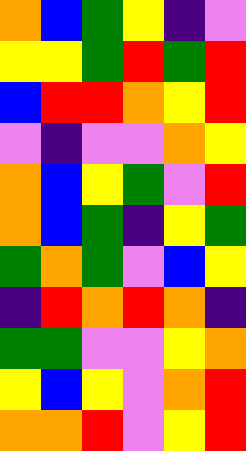[["orange", "blue", "green", "yellow", "indigo", "violet"], ["yellow", "yellow", "green", "red", "green", "red"], ["blue", "red", "red", "orange", "yellow", "red"], ["violet", "indigo", "violet", "violet", "orange", "yellow"], ["orange", "blue", "yellow", "green", "violet", "red"], ["orange", "blue", "green", "indigo", "yellow", "green"], ["green", "orange", "green", "violet", "blue", "yellow"], ["indigo", "red", "orange", "red", "orange", "indigo"], ["green", "green", "violet", "violet", "yellow", "orange"], ["yellow", "blue", "yellow", "violet", "orange", "red"], ["orange", "orange", "red", "violet", "yellow", "red"]]